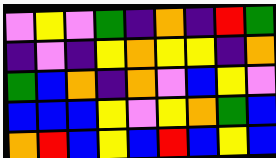[["violet", "yellow", "violet", "green", "indigo", "orange", "indigo", "red", "green"], ["indigo", "violet", "indigo", "yellow", "orange", "yellow", "yellow", "indigo", "orange"], ["green", "blue", "orange", "indigo", "orange", "violet", "blue", "yellow", "violet"], ["blue", "blue", "blue", "yellow", "violet", "yellow", "orange", "green", "blue"], ["orange", "red", "blue", "yellow", "blue", "red", "blue", "yellow", "blue"]]